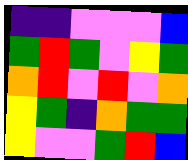[["indigo", "indigo", "violet", "violet", "violet", "blue"], ["green", "red", "green", "violet", "yellow", "green"], ["orange", "red", "violet", "red", "violet", "orange"], ["yellow", "green", "indigo", "orange", "green", "green"], ["yellow", "violet", "violet", "green", "red", "blue"]]